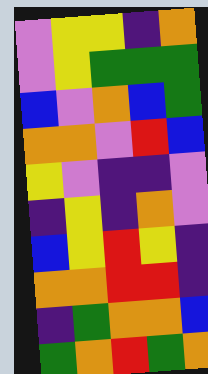[["violet", "yellow", "yellow", "indigo", "orange"], ["violet", "yellow", "green", "green", "green"], ["blue", "violet", "orange", "blue", "green"], ["orange", "orange", "violet", "red", "blue"], ["yellow", "violet", "indigo", "indigo", "violet"], ["indigo", "yellow", "indigo", "orange", "violet"], ["blue", "yellow", "red", "yellow", "indigo"], ["orange", "orange", "red", "red", "indigo"], ["indigo", "green", "orange", "orange", "blue"], ["green", "orange", "red", "green", "orange"]]